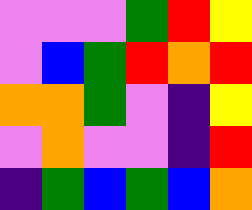[["violet", "violet", "violet", "green", "red", "yellow"], ["violet", "blue", "green", "red", "orange", "red"], ["orange", "orange", "green", "violet", "indigo", "yellow"], ["violet", "orange", "violet", "violet", "indigo", "red"], ["indigo", "green", "blue", "green", "blue", "orange"]]